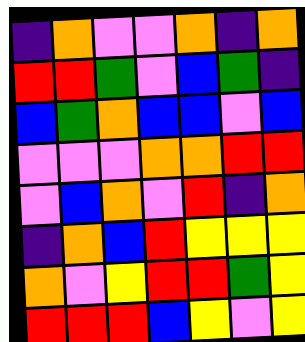[["indigo", "orange", "violet", "violet", "orange", "indigo", "orange"], ["red", "red", "green", "violet", "blue", "green", "indigo"], ["blue", "green", "orange", "blue", "blue", "violet", "blue"], ["violet", "violet", "violet", "orange", "orange", "red", "red"], ["violet", "blue", "orange", "violet", "red", "indigo", "orange"], ["indigo", "orange", "blue", "red", "yellow", "yellow", "yellow"], ["orange", "violet", "yellow", "red", "red", "green", "yellow"], ["red", "red", "red", "blue", "yellow", "violet", "yellow"]]